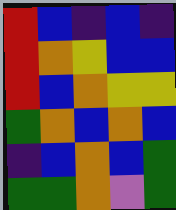[["red", "blue", "indigo", "blue", "indigo"], ["red", "orange", "yellow", "blue", "blue"], ["red", "blue", "orange", "yellow", "yellow"], ["green", "orange", "blue", "orange", "blue"], ["indigo", "blue", "orange", "blue", "green"], ["green", "green", "orange", "violet", "green"]]